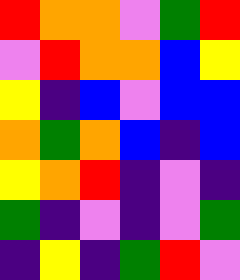[["red", "orange", "orange", "violet", "green", "red"], ["violet", "red", "orange", "orange", "blue", "yellow"], ["yellow", "indigo", "blue", "violet", "blue", "blue"], ["orange", "green", "orange", "blue", "indigo", "blue"], ["yellow", "orange", "red", "indigo", "violet", "indigo"], ["green", "indigo", "violet", "indigo", "violet", "green"], ["indigo", "yellow", "indigo", "green", "red", "violet"]]